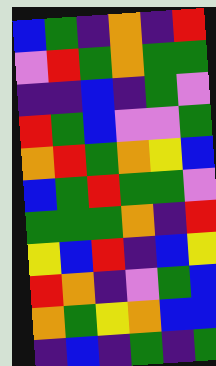[["blue", "green", "indigo", "orange", "indigo", "red"], ["violet", "red", "green", "orange", "green", "green"], ["indigo", "indigo", "blue", "indigo", "green", "violet"], ["red", "green", "blue", "violet", "violet", "green"], ["orange", "red", "green", "orange", "yellow", "blue"], ["blue", "green", "red", "green", "green", "violet"], ["green", "green", "green", "orange", "indigo", "red"], ["yellow", "blue", "red", "indigo", "blue", "yellow"], ["red", "orange", "indigo", "violet", "green", "blue"], ["orange", "green", "yellow", "orange", "blue", "blue"], ["indigo", "blue", "indigo", "green", "indigo", "green"]]